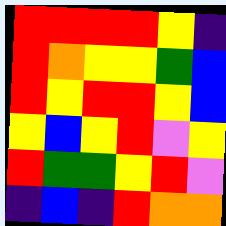[["red", "red", "red", "red", "yellow", "indigo"], ["red", "orange", "yellow", "yellow", "green", "blue"], ["red", "yellow", "red", "red", "yellow", "blue"], ["yellow", "blue", "yellow", "red", "violet", "yellow"], ["red", "green", "green", "yellow", "red", "violet"], ["indigo", "blue", "indigo", "red", "orange", "orange"]]